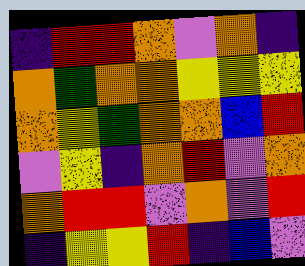[["indigo", "red", "red", "orange", "violet", "orange", "indigo"], ["orange", "green", "orange", "orange", "yellow", "yellow", "yellow"], ["orange", "yellow", "green", "orange", "orange", "blue", "red"], ["violet", "yellow", "indigo", "orange", "red", "violet", "orange"], ["orange", "red", "red", "violet", "orange", "violet", "red"], ["indigo", "yellow", "yellow", "red", "indigo", "blue", "violet"]]